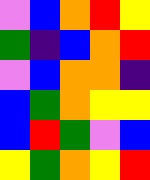[["violet", "blue", "orange", "red", "yellow"], ["green", "indigo", "blue", "orange", "red"], ["violet", "blue", "orange", "orange", "indigo"], ["blue", "green", "orange", "yellow", "yellow"], ["blue", "red", "green", "violet", "blue"], ["yellow", "green", "orange", "yellow", "red"]]